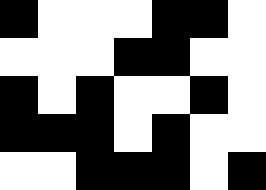[["black", "white", "white", "white", "black", "black", "white"], ["white", "white", "white", "black", "black", "white", "white"], ["black", "white", "black", "white", "white", "black", "white"], ["black", "black", "black", "white", "black", "white", "white"], ["white", "white", "black", "black", "black", "white", "black"]]